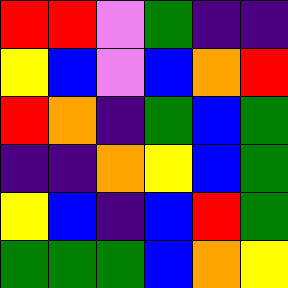[["red", "red", "violet", "green", "indigo", "indigo"], ["yellow", "blue", "violet", "blue", "orange", "red"], ["red", "orange", "indigo", "green", "blue", "green"], ["indigo", "indigo", "orange", "yellow", "blue", "green"], ["yellow", "blue", "indigo", "blue", "red", "green"], ["green", "green", "green", "blue", "orange", "yellow"]]